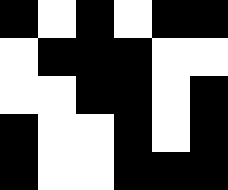[["black", "white", "black", "white", "black", "black"], ["white", "black", "black", "black", "white", "white"], ["white", "white", "black", "black", "white", "black"], ["black", "white", "white", "black", "white", "black"], ["black", "white", "white", "black", "black", "black"]]